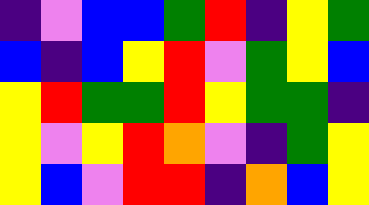[["indigo", "violet", "blue", "blue", "green", "red", "indigo", "yellow", "green"], ["blue", "indigo", "blue", "yellow", "red", "violet", "green", "yellow", "blue"], ["yellow", "red", "green", "green", "red", "yellow", "green", "green", "indigo"], ["yellow", "violet", "yellow", "red", "orange", "violet", "indigo", "green", "yellow"], ["yellow", "blue", "violet", "red", "red", "indigo", "orange", "blue", "yellow"]]